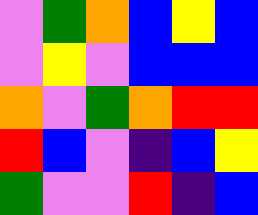[["violet", "green", "orange", "blue", "yellow", "blue"], ["violet", "yellow", "violet", "blue", "blue", "blue"], ["orange", "violet", "green", "orange", "red", "red"], ["red", "blue", "violet", "indigo", "blue", "yellow"], ["green", "violet", "violet", "red", "indigo", "blue"]]